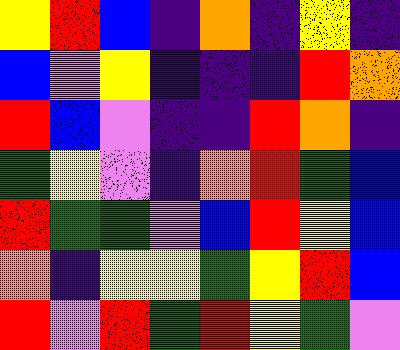[["yellow", "red", "blue", "indigo", "orange", "indigo", "yellow", "indigo"], ["blue", "violet", "yellow", "indigo", "indigo", "indigo", "red", "orange"], ["red", "blue", "violet", "indigo", "indigo", "red", "orange", "indigo"], ["green", "yellow", "violet", "indigo", "orange", "red", "green", "blue"], ["red", "green", "green", "violet", "blue", "red", "yellow", "blue"], ["orange", "indigo", "yellow", "yellow", "green", "yellow", "red", "blue"], ["red", "violet", "red", "green", "red", "yellow", "green", "violet"]]